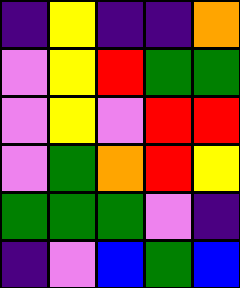[["indigo", "yellow", "indigo", "indigo", "orange"], ["violet", "yellow", "red", "green", "green"], ["violet", "yellow", "violet", "red", "red"], ["violet", "green", "orange", "red", "yellow"], ["green", "green", "green", "violet", "indigo"], ["indigo", "violet", "blue", "green", "blue"]]